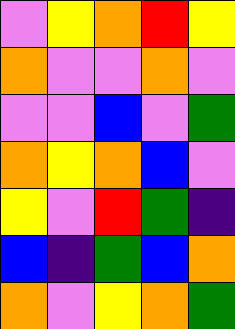[["violet", "yellow", "orange", "red", "yellow"], ["orange", "violet", "violet", "orange", "violet"], ["violet", "violet", "blue", "violet", "green"], ["orange", "yellow", "orange", "blue", "violet"], ["yellow", "violet", "red", "green", "indigo"], ["blue", "indigo", "green", "blue", "orange"], ["orange", "violet", "yellow", "orange", "green"]]